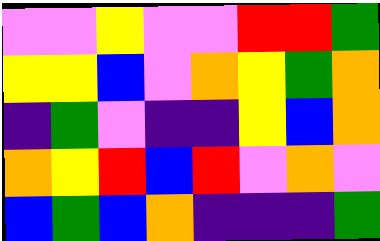[["violet", "violet", "yellow", "violet", "violet", "red", "red", "green"], ["yellow", "yellow", "blue", "violet", "orange", "yellow", "green", "orange"], ["indigo", "green", "violet", "indigo", "indigo", "yellow", "blue", "orange"], ["orange", "yellow", "red", "blue", "red", "violet", "orange", "violet"], ["blue", "green", "blue", "orange", "indigo", "indigo", "indigo", "green"]]